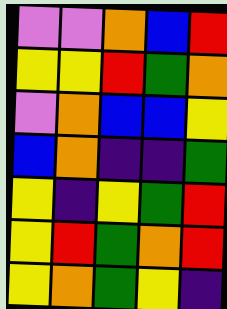[["violet", "violet", "orange", "blue", "red"], ["yellow", "yellow", "red", "green", "orange"], ["violet", "orange", "blue", "blue", "yellow"], ["blue", "orange", "indigo", "indigo", "green"], ["yellow", "indigo", "yellow", "green", "red"], ["yellow", "red", "green", "orange", "red"], ["yellow", "orange", "green", "yellow", "indigo"]]